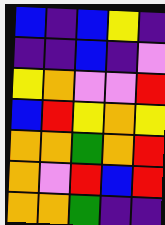[["blue", "indigo", "blue", "yellow", "indigo"], ["indigo", "indigo", "blue", "indigo", "violet"], ["yellow", "orange", "violet", "violet", "red"], ["blue", "red", "yellow", "orange", "yellow"], ["orange", "orange", "green", "orange", "red"], ["orange", "violet", "red", "blue", "red"], ["orange", "orange", "green", "indigo", "indigo"]]